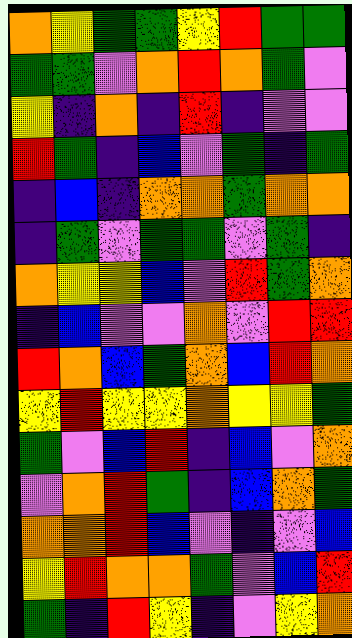[["orange", "yellow", "green", "green", "yellow", "red", "green", "green"], ["green", "green", "violet", "orange", "red", "orange", "green", "violet"], ["yellow", "indigo", "orange", "indigo", "red", "indigo", "violet", "violet"], ["red", "green", "indigo", "blue", "violet", "green", "indigo", "green"], ["indigo", "blue", "indigo", "orange", "orange", "green", "orange", "orange"], ["indigo", "green", "violet", "green", "green", "violet", "green", "indigo"], ["orange", "yellow", "yellow", "blue", "violet", "red", "green", "orange"], ["indigo", "blue", "violet", "violet", "orange", "violet", "red", "red"], ["red", "orange", "blue", "green", "orange", "blue", "red", "orange"], ["yellow", "red", "yellow", "yellow", "orange", "yellow", "yellow", "green"], ["green", "violet", "blue", "red", "indigo", "blue", "violet", "orange"], ["violet", "orange", "red", "green", "indigo", "blue", "orange", "green"], ["orange", "orange", "red", "blue", "violet", "indigo", "violet", "blue"], ["yellow", "red", "orange", "orange", "green", "violet", "blue", "red"], ["green", "indigo", "red", "yellow", "indigo", "violet", "yellow", "orange"]]